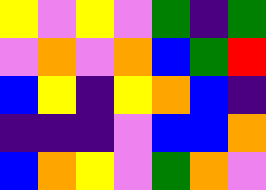[["yellow", "violet", "yellow", "violet", "green", "indigo", "green"], ["violet", "orange", "violet", "orange", "blue", "green", "red"], ["blue", "yellow", "indigo", "yellow", "orange", "blue", "indigo"], ["indigo", "indigo", "indigo", "violet", "blue", "blue", "orange"], ["blue", "orange", "yellow", "violet", "green", "orange", "violet"]]